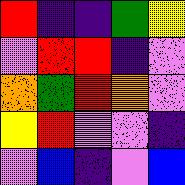[["red", "indigo", "indigo", "green", "yellow"], ["violet", "red", "red", "indigo", "violet"], ["orange", "green", "red", "orange", "violet"], ["yellow", "red", "violet", "violet", "indigo"], ["violet", "blue", "indigo", "violet", "blue"]]